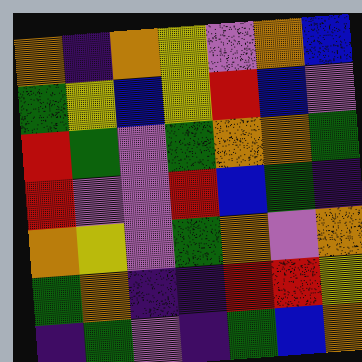[["orange", "indigo", "orange", "yellow", "violet", "orange", "blue"], ["green", "yellow", "blue", "yellow", "red", "blue", "violet"], ["red", "green", "violet", "green", "orange", "orange", "green"], ["red", "violet", "violet", "red", "blue", "green", "indigo"], ["orange", "yellow", "violet", "green", "orange", "violet", "orange"], ["green", "orange", "indigo", "indigo", "red", "red", "yellow"], ["indigo", "green", "violet", "indigo", "green", "blue", "orange"]]